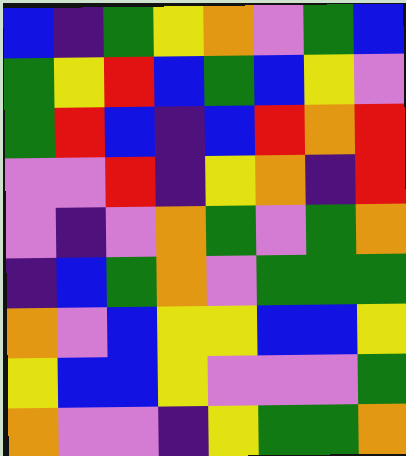[["blue", "indigo", "green", "yellow", "orange", "violet", "green", "blue"], ["green", "yellow", "red", "blue", "green", "blue", "yellow", "violet"], ["green", "red", "blue", "indigo", "blue", "red", "orange", "red"], ["violet", "violet", "red", "indigo", "yellow", "orange", "indigo", "red"], ["violet", "indigo", "violet", "orange", "green", "violet", "green", "orange"], ["indigo", "blue", "green", "orange", "violet", "green", "green", "green"], ["orange", "violet", "blue", "yellow", "yellow", "blue", "blue", "yellow"], ["yellow", "blue", "blue", "yellow", "violet", "violet", "violet", "green"], ["orange", "violet", "violet", "indigo", "yellow", "green", "green", "orange"]]